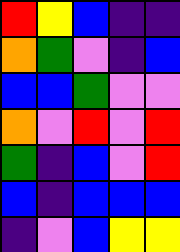[["red", "yellow", "blue", "indigo", "indigo"], ["orange", "green", "violet", "indigo", "blue"], ["blue", "blue", "green", "violet", "violet"], ["orange", "violet", "red", "violet", "red"], ["green", "indigo", "blue", "violet", "red"], ["blue", "indigo", "blue", "blue", "blue"], ["indigo", "violet", "blue", "yellow", "yellow"]]